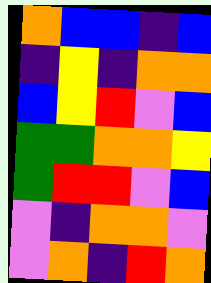[["orange", "blue", "blue", "indigo", "blue"], ["indigo", "yellow", "indigo", "orange", "orange"], ["blue", "yellow", "red", "violet", "blue"], ["green", "green", "orange", "orange", "yellow"], ["green", "red", "red", "violet", "blue"], ["violet", "indigo", "orange", "orange", "violet"], ["violet", "orange", "indigo", "red", "orange"]]